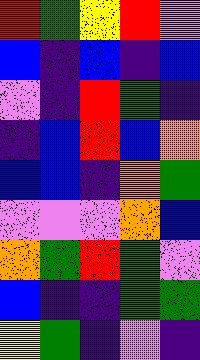[["red", "green", "yellow", "red", "violet"], ["blue", "indigo", "blue", "indigo", "blue"], ["violet", "indigo", "red", "green", "indigo"], ["indigo", "blue", "red", "blue", "orange"], ["blue", "blue", "indigo", "orange", "green"], ["violet", "violet", "violet", "orange", "blue"], ["orange", "green", "red", "green", "violet"], ["blue", "indigo", "indigo", "green", "green"], ["yellow", "green", "indigo", "violet", "indigo"]]